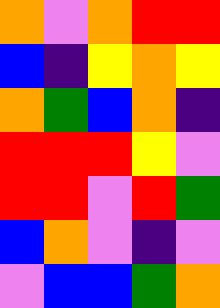[["orange", "violet", "orange", "red", "red"], ["blue", "indigo", "yellow", "orange", "yellow"], ["orange", "green", "blue", "orange", "indigo"], ["red", "red", "red", "yellow", "violet"], ["red", "red", "violet", "red", "green"], ["blue", "orange", "violet", "indigo", "violet"], ["violet", "blue", "blue", "green", "orange"]]